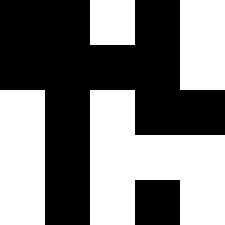[["black", "black", "white", "black", "white"], ["black", "black", "black", "black", "white"], ["white", "black", "white", "black", "black"], ["white", "black", "white", "white", "white"], ["white", "black", "white", "black", "white"]]